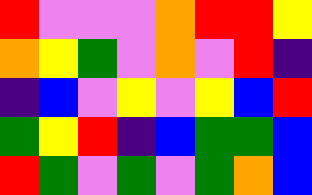[["red", "violet", "violet", "violet", "orange", "red", "red", "yellow"], ["orange", "yellow", "green", "violet", "orange", "violet", "red", "indigo"], ["indigo", "blue", "violet", "yellow", "violet", "yellow", "blue", "red"], ["green", "yellow", "red", "indigo", "blue", "green", "green", "blue"], ["red", "green", "violet", "green", "violet", "green", "orange", "blue"]]